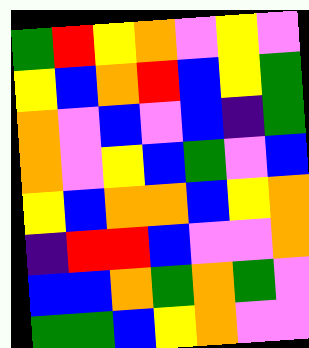[["green", "red", "yellow", "orange", "violet", "yellow", "violet"], ["yellow", "blue", "orange", "red", "blue", "yellow", "green"], ["orange", "violet", "blue", "violet", "blue", "indigo", "green"], ["orange", "violet", "yellow", "blue", "green", "violet", "blue"], ["yellow", "blue", "orange", "orange", "blue", "yellow", "orange"], ["indigo", "red", "red", "blue", "violet", "violet", "orange"], ["blue", "blue", "orange", "green", "orange", "green", "violet"], ["green", "green", "blue", "yellow", "orange", "violet", "violet"]]